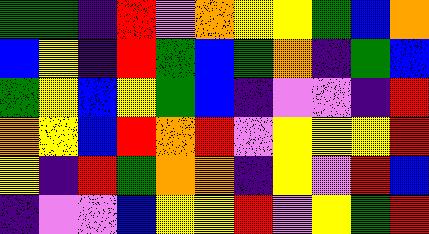[["green", "green", "indigo", "red", "violet", "orange", "yellow", "yellow", "green", "blue", "orange"], ["blue", "yellow", "indigo", "red", "green", "blue", "green", "orange", "indigo", "green", "blue"], ["green", "yellow", "blue", "yellow", "green", "blue", "indigo", "violet", "violet", "indigo", "red"], ["orange", "yellow", "blue", "red", "orange", "red", "violet", "yellow", "yellow", "yellow", "red"], ["yellow", "indigo", "red", "green", "orange", "orange", "indigo", "yellow", "violet", "red", "blue"], ["indigo", "violet", "violet", "blue", "yellow", "yellow", "red", "violet", "yellow", "green", "red"]]